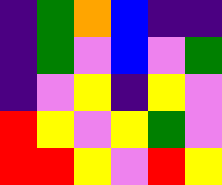[["indigo", "green", "orange", "blue", "indigo", "indigo"], ["indigo", "green", "violet", "blue", "violet", "green"], ["indigo", "violet", "yellow", "indigo", "yellow", "violet"], ["red", "yellow", "violet", "yellow", "green", "violet"], ["red", "red", "yellow", "violet", "red", "yellow"]]